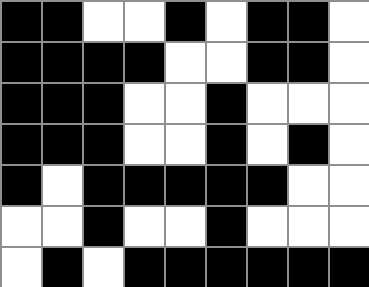[["black", "black", "white", "white", "black", "white", "black", "black", "white"], ["black", "black", "black", "black", "white", "white", "black", "black", "white"], ["black", "black", "black", "white", "white", "black", "white", "white", "white"], ["black", "black", "black", "white", "white", "black", "white", "black", "white"], ["black", "white", "black", "black", "black", "black", "black", "white", "white"], ["white", "white", "black", "white", "white", "black", "white", "white", "white"], ["white", "black", "white", "black", "black", "black", "black", "black", "black"]]